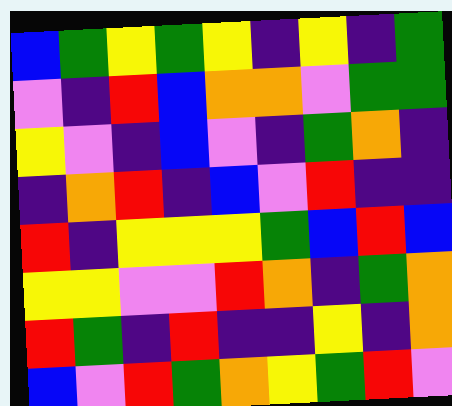[["blue", "green", "yellow", "green", "yellow", "indigo", "yellow", "indigo", "green"], ["violet", "indigo", "red", "blue", "orange", "orange", "violet", "green", "green"], ["yellow", "violet", "indigo", "blue", "violet", "indigo", "green", "orange", "indigo"], ["indigo", "orange", "red", "indigo", "blue", "violet", "red", "indigo", "indigo"], ["red", "indigo", "yellow", "yellow", "yellow", "green", "blue", "red", "blue"], ["yellow", "yellow", "violet", "violet", "red", "orange", "indigo", "green", "orange"], ["red", "green", "indigo", "red", "indigo", "indigo", "yellow", "indigo", "orange"], ["blue", "violet", "red", "green", "orange", "yellow", "green", "red", "violet"]]